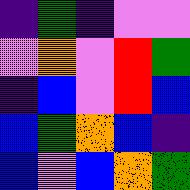[["indigo", "green", "indigo", "violet", "violet"], ["violet", "orange", "violet", "red", "green"], ["indigo", "blue", "violet", "red", "blue"], ["blue", "green", "orange", "blue", "indigo"], ["blue", "violet", "blue", "orange", "green"]]